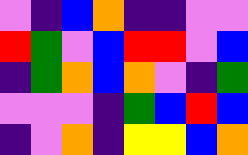[["violet", "indigo", "blue", "orange", "indigo", "indigo", "violet", "violet"], ["red", "green", "violet", "blue", "red", "red", "violet", "blue"], ["indigo", "green", "orange", "blue", "orange", "violet", "indigo", "green"], ["violet", "violet", "violet", "indigo", "green", "blue", "red", "blue"], ["indigo", "violet", "orange", "indigo", "yellow", "yellow", "blue", "orange"]]